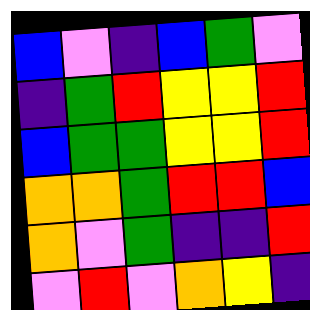[["blue", "violet", "indigo", "blue", "green", "violet"], ["indigo", "green", "red", "yellow", "yellow", "red"], ["blue", "green", "green", "yellow", "yellow", "red"], ["orange", "orange", "green", "red", "red", "blue"], ["orange", "violet", "green", "indigo", "indigo", "red"], ["violet", "red", "violet", "orange", "yellow", "indigo"]]